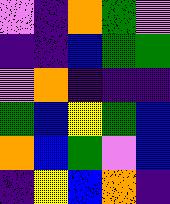[["violet", "indigo", "orange", "green", "violet"], ["indigo", "indigo", "blue", "green", "green"], ["violet", "orange", "indigo", "indigo", "indigo"], ["green", "blue", "yellow", "green", "blue"], ["orange", "blue", "green", "violet", "blue"], ["indigo", "yellow", "blue", "orange", "indigo"]]